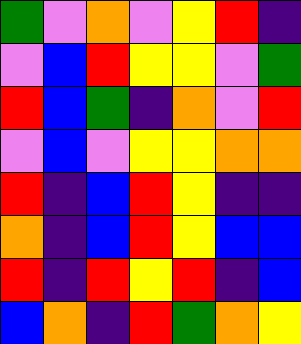[["green", "violet", "orange", "violet", "yellow", "red", "indigo"], ["violet", "blue", "red", "yellow", "yellow", "violet", "green"], ["red", "blue", "green", "indigo", "orange", "violet", "red"], ["violet", "blue", "violet", "yellow", "yellow", "orange", "orange"], ["red", "indigo", "blue", "red", "yellow", "indigo", "indigo"], ["orange", "indigo", "blue", "red", "yellow", "blue", "blue"], ["red", "indigo", "red", "yellow", "red", "indigo", "blue"], ["blue", "orange", "indigo", "red", "green", "orange", "yellow"]]